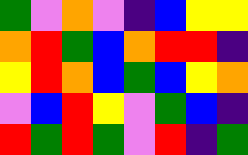[["green", "violet", "orange", "violet", "indigo", "blue", "yellow", "yellow"], ["orange", "red", "green", "blue", "orange", "red", "red", "indigo"], ["yellow", "red", "orange", "blue", "green", "blue", "yellow", "orange"], ["violet", "blue", "red", "yellow", "violet", "green", "blue", "indigo"], ["red", "green", "red", "green", "violet", "red", "indigo", "green"]]